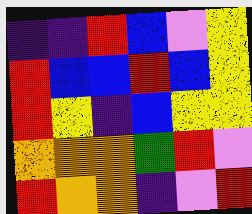[["indigo", "indigo", "red", "blue", "violet", "yellow"], ["red", "blue", "blue", "red", "blue", "yellow"], ["red", "yellow", "indigo", "blue", "yellow", "yellow"], ["orange", "orange", "orange", "green", "red", "violet"], ["red", "orange", "orange", "indigo", "violet", "red"]]